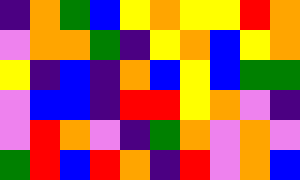[["indigo", "orange", "green", "blue", "yellow", "orange", "yellow", "yellow", "red", "orange"], ["violet", "orange", "orange", "green", "indigo", "yellow", "orange", "blue", "yellow", "orange"], ["yellow", "indigo", "blue", "indigo", "orange", "blue", "yellow", "blue", "green", "green"], ["violet", "blue", "blue", "indigo", "red", "red", "yellow", "orange", "violet", "indigo"], ["violet", "red", "orange", "violet", "indigo", "green", "orange", "violet", "orange", "violet"], ["green", "red", "blue", "red", "orange", "indigo", "red", "violet", "orange", "blue"]]